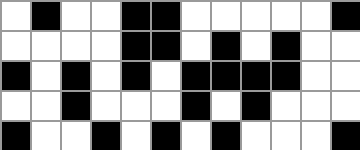[["white", "black", "white", "white", "black", "black", "white", "white", "white", "white", "white", "black"], ["white", "white", "white", "white", "black", "black", "white", "black", "white", "black", "white", "white"], ["black", "white", "black", "white", "black", "white", "black", "black", "black", "black", "white", "white"], ["white", "white", "black", "white", "white", "white", "black", "white", "black", "white", "white", "white"], ["black", "white", "white", "black", "white", "black", "white", "black", "white", "white", "white", "black"]]